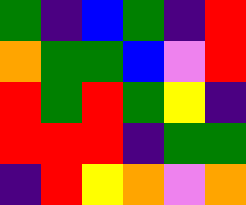[["green", "indigo", "blue", "green", "indigo", "red"], ["orange", "green", "green", "blue", "violet", "red"], ["red", "green", "red", "green", "yellow", "indigo"], ["red", "red", "red", "indigo", "green", "green"], ["indigo", "red", "yellow", "orange", "violet", "orange"]]